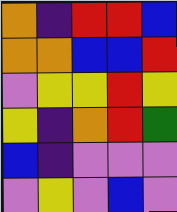[["orange", "indigo", "red", "red", "blue"], ["orange", "orange", "blue", "blue", "red"], ["violet", "yellow", "yellow", "red", "yellow"], ["yellow", "indigo", "orange", "red", "green"], ["blue", "indigo", "violet", "violet", "violet"], ["violet", "yellow", "violet", "blue", "violet"]]